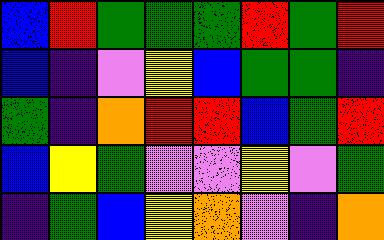[["blue", "red", "green", "green", "green", "red", "green", "red"], ["blue", "indigo", "violet", "yellow", "blue", "green", "green", "indigo"], ["green", "indigo", "orange", "red", "red", "blue", "green", "red"], ["blue", "yellow", "green", "violet", "violet", "yellow", "violet", "green"], ["indigo", "green", "blue", "yellow", "orange", "violet", "indigo", "orange"]]